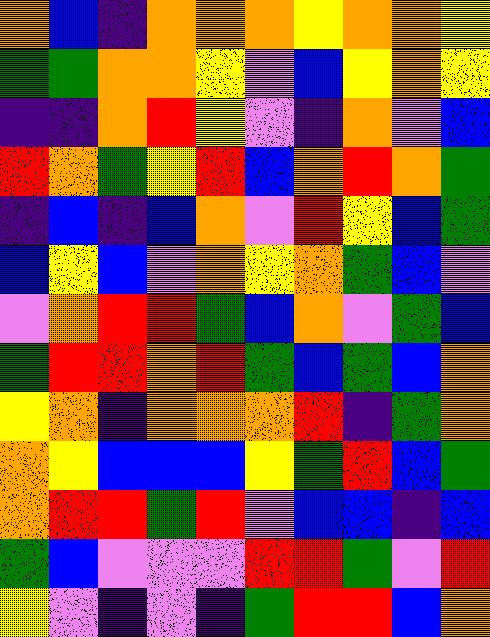[["orange", "blue", "indigo", "orange", "orange", "orange", "yellow", "orange", "orange", "yellow"], ["green", "green", "orange", "orange", "yellow", "violet", "blue", "yellow", "orange", "yellow"], ["indigo", "indigo", "orange", "red", "yellow", "violet", "indigo", "orange", "violet", "blue"], ["red", "orange", "green", "yellow", "red", "blue", "orange", "red", "orange", "green"], ["indigo", "blue", "indigo", "blue", "orange", "violet", "red", "yellow", "blue", "green"], ["blue", "yellow", "blue", "violet", "orange", "yellow", "orange", "green", "blue", "violet"], ["violet", "orange", "red", "red", "green", "blue", "orange", "violet", "green", "blue"], ["green", "red", "red", "orange", "red", "green", "blue", "green", "blue", "orange"], ["yellow", "orange", "indigo", "orange", "orange", "orange", "red", "indigo", "green", "orange"], ["orange", "yellow", "blue", "blue", "blue", "yellow", "green", "red", "blue", "green"], ["orange", "red", "red", "green", "red", "violet", "blue", "blue", "indigo", "blue"], ["green", "blue", "violet", "violet", "violet", "red", "red", "green", "violet", "red"], ["yellow", "violet", "indigo", "violet", "indigo", "green", "red", "red", "blue", "orange"]]